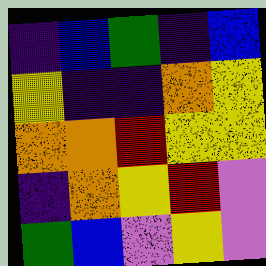[["indigo", "blue", "green", "indigo", "blue"], ["yellow", "indigo", "indigo", "orange", "yellow"], ["orange", "orange", "red", "yellow", "yellow"], ["indigo", "orange", "yellow", "red", "violet"], ["green", "blue", "violet", "yellow", "violet"]]